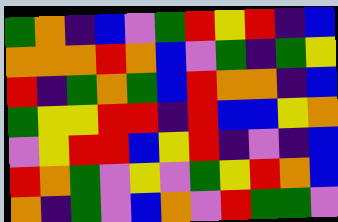[["green", "orange", "indigo", "blue", "violet", "green", "red", "yellow", "red", "indigo", "blue"], ["orange", "orange", "orange", "red", "orange", "blue", "violet", "green", "indigo", "green", "yellow"], ["red", "indigo", "green", "orange", "green", "blue", "red", "orange", "orange", "indigo", "blue"], ["green", "yellow", "yellow", "red", "red", "indigo", "red", "blue", "blue", "yellow", "orange"], ["violet", "yellow", "red", "red", "blue", "yellow", "red", "indigo", "violet", "indigo", "blue"], ["red", "orange", "green", "violet", "yellow", "violet", "green", "yellow", "red", "orange", "blue"], ["orange", "indigo", "green", "violet", "blue", "orange", "violet", "red", "green", "green", "violet"]]